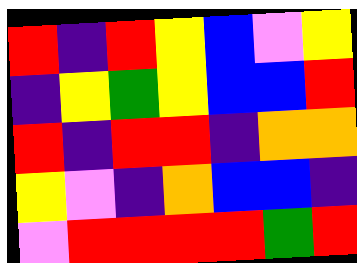[["red", "indigo", "red", "yellow", "blue", "violet", "yellow"], ["indigo", "yellow", "green", "yellow", "blue", "blue", "red"], ["red", "indigo", "red", "red", "indigo", "orange", "orange"], ["yellow", "violet", "indigo", "orange", "blue", "blue", "indigo"], ["violet", "red", "red", "red", "red", "green", "red"]]